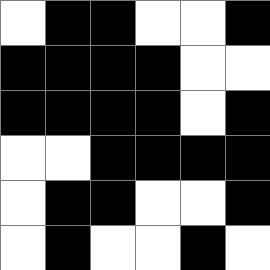[["white", "black", "black", "white", "white", "black"], ["black", "black", "black", "black", "white", "white"], ["black", "black", "black", "black", "white", "black"], ["white", "white", "black", "black", "black", "black"], ["white", "black", "black", "white", "white", "black"], ["white", "black", "white", "white", "black", "white"]]